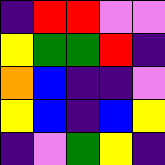[["indigo", "red", "red", "violet", "violet"], ["yellow", "green", "green", "red", "indigo"], ["orange", "blue", "indigo", "indigo", "violet"], ["yellow", "blue", "indigo", "blue", "yellow"], ["indigo", "violet", "green", "yellow", "indigo"]]